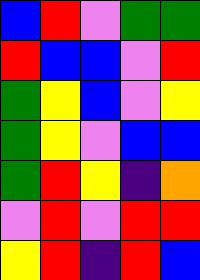[["blue", "red", "violet", "green", "green"], ["red", "blue", "blue", "violet", "red"], ["green", "yellow", "blue", "violet", "yellow"], ["green", "yellow", "violet", "blue", "blue"], ["green", "red", "yellow", "indigo", "orange"], ["violet", "red", "violet", "red", "red"], ["yellow", "red", "indigo", "red", "blue"]]